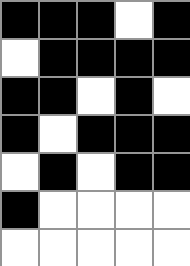[["black", "black", "black", "white", "black"], ["white", "black", "black", "black", "black"], ["black", "black", "white", "black", "white"], ["black", "white", "black", "black", "black"], ["white", "black", "white", "black", "black"], ["black", "white", "white", "white", "white"], ["white", "white", "white", "white", "white"]]